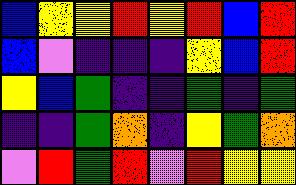[["blue", "yellow", "yellow", "red", "yellow", "red", "blue", "red"], ["blue", "violet", "indigo", "indigo", "indigo", "yellow", "blue", "red"], ["yellow", "blue", "green", "indigo", "indigo", "green", "indigo", "green"], ["indigo", "indigo", "green", "orange", "indigo", "yellow", "green", "orange"], ["violet", "red", "green", "red", "violet", "red", "yellow", "yellow"]]